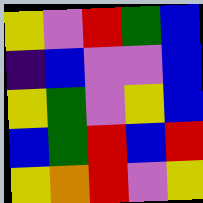[["yellow", "violet", "red", "green", "blue"], ["indigo", "blue", "violet", "violet", "blue"], ["yellow", "green", "violet", "yellow", "blue"], ["blue", "green", "red", "blue", "red"], ["yellow", "orange", "red", "violet", "yellow"]]